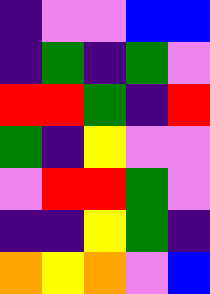[["indigo", "violet", "violet", "blue", "blue"], ["indigo", "green", "indigo", "green", "violet"], ["red", "red", "green", "indigo", "red"], ["green", "indigo", "yellow", "violet", "violet"], ["violet", "red", "red", "green", "violet"], ["indigo", "indigo", "yellow", "green", "indigo"], ["orange", "yellow", "orange", "violet", "blue"]]